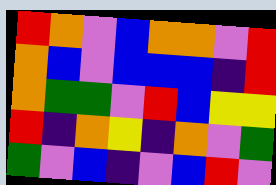[["red", "orange", "violet", "blue", "orange", "orange", "violet", "red"], ["orange", "blue", "violet", "blue", "blue", "blue", "indigo", "red"], ["orange", "green", "green", "violet", "red", "blue", "yellow", "yellow"], ["red", "indigo", "orange", "yellow", "indigo", "orange", "violet", "green"], ["green", "violet", "blue", "indigo", "violet", "blue", "red", "violet"]]